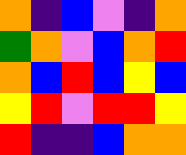[["orange", "indigo", "blue", "violet", "indigo", "orange"], ["green", "orange", "violet", "blue", "orange", "red"], ["orange", "blue", "red", "blue", "yellow", "blue"], ["yellow", "red", "violet", "red", "red", "yellow"], ["red", "indigo", "indigo", "blue", "orange", "orange"]]